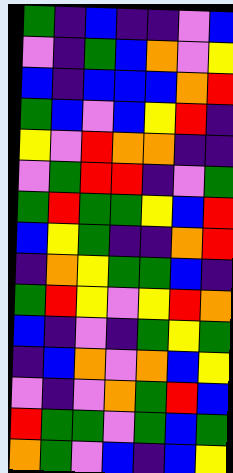[["green", "indigo", "blue", "indigo", "indigo", "violet", "blue"], ["violet", "indigo", "green", "blue", "orange", "violet", "yellow"], ["blue", "indigo", "blue", "blue", "blue", "orange", "red"], ["green", "blue", "violet", "blue", "yellow", "red", "indigo"], ["yellow", "violet", "red", "orange", "orange", "indigo", "indigo"], ["violet", "green", "red", "red", "indigo", "violet", "green"], ["green", "red", "green", "green", "yellow", "blue", "red"], ["blue", "yellow", "green", "indigo", "indigo", "orange", "red"], ["indigo", "orange", "yellow", "green", "green", "blue", "indigo"], ["green", "red", "yellow", "violet", "yellow", "red", "orange"], ["blue", "indigo", "violet", "indigo", "green", "yellow", "green"], ["indigo", "blue", "orange", "violet", "orange", "blue", "yellow"], ["violet", "indigo", "violet", "orange", "green", "red", "blue"], ["red", "green", "green", "violet", "green", "blue", "green"], ["orange", "green", "violet", "blue", "indigo", "blue", "yellow"]]